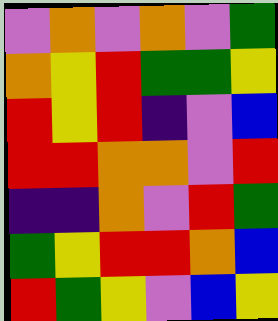[["violet", "orange", "violet", "orange", "violet", "green"], ["orange", "yellow", "red", "green", "green", "yellow"], ["red", "yellow", "red", "indigo", "violet", "blue"], ["red", "red", "orange", "orange", "violet", "red"], ["indigo", "indigo", "orange", "violet", "red", "green"], ["green", "yellow", "red", "red", "orange", "blue"], ["red", "green", "yellow", "violet", "blue", "yellow"]]